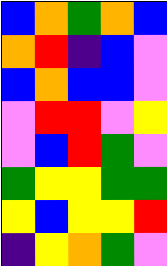[["blue", "orange", "green", "orange", "blue"], ["orange", "red", "indigo", "blue", "violet"], ["blue", "orange", "blue", "blue", "violet"], ["violet", "red", "red", "violet", "yellow"], ["violet", "blue", "red", "green", "violet"], ["green", "yellow", "yellow", "green", "green"], ["yellow", "blue", "yellow", "yellow", "red"], ["indigo", "yellow", "orange", "green", "violet"]]